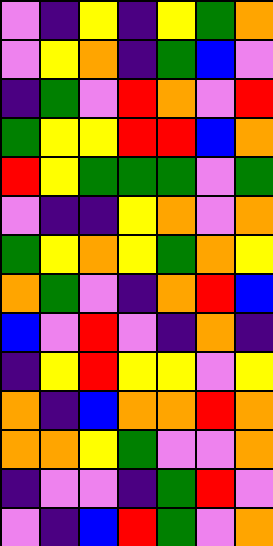[["violet", "indigo", "yellow", "indigo", "yellow", "green", "orange"], ["violet", "yellow", "orange", "indigo", "green", "blue", "violet"], ["indigo", "green", "violet", "red", "orange", "violet", "red"], ["green", "yellow", "yellow", "red", "red", "blue", "orange"], ["red", "yellow", "green", "green", "green", "violet", "green"], ["violet", "indigo", "indigo", "yellow", "orange", "violet", "orange"], ["green", "yellow", "orange", "yellow", "green", "orange", "yellow"], ["orange", "green", "violet", "indigo", "orange", "red", "blue"], ["blue", "violet", "red", "violet", "indigo", "orange", "indigo"], ["indigo", "yellow", "red", "yellow", "yellow", "violet", "yellow"], ["orange", "indigo", "blue", "orange", "orange", "red", "orange"], ["orange", "orange", "yellow", "green", "violet", "violet", "orange"], ["indigo", "violet", "violet", "indigo", "green", "red", "violet"], ["violet", "indigo", "blue", "red", "green", "violet", "orange"]]